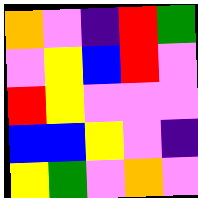[["orange", "violet", "indigo", "red", "green"], ["violet", "yellow", "blue", "red", "violet"], ["red", "yellow", "violet", "violet", "violet"], ["blue", "blue", "yellow", "violet", "indigo"], ["yellow", "green", "violet", "orange", "violet"]]